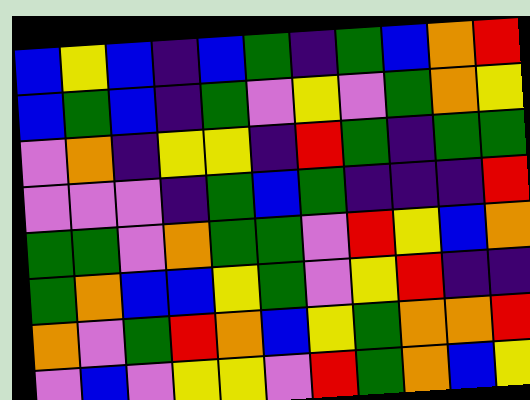[["blue", "yellow", "blue", "indigo", "blue", "green", "indigo", "green", "blue", "orange", "red"], ["blue", "green", "blue", "indigo", "green", "violet", "yellow", "violet", "green", "orange", "yellow"], ["violet", "orange", "indigo", "yellow", "yellow", "indigo", "red", "green", "indigo", "green", "green"], ["violet", "violet", "violet", "indigo", "green", "blue", "green", "indigo", "indigo", "indigo", "red"], ["green", "green", "violet", "orange", "green", "green", "violet", "red", "yellow", "blue", "orange"], ["green", "orange", "blue", "blue", "yellow", "green", "violet", "yellow", "red", "indigo", "indigo"], ["orange", "violet", "green", "red", "orange", "blue", "yellow", "green", "orange", "orange", "red"], ["violet", "blue", "violet", "yellow", "yellow", "violet", "red", "green", "orange", "blue", "yellow"]]